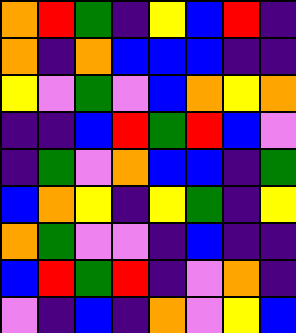[["orange", "red", "green", "indigo", "yellow", "blue", "red", "indigo"], ["orange", "indigo", "orange", "blue", "blue", "blue", "indigo", "indigo"], ["yellow", "violet", "green", "violet", "blue", "orange", "yellow", "orange"], ["indigo", "indigo", "blue", "red", "green", "red", "blue", "violet"], ["indigo", "green", "violet", "orange", "blue", "blue", "indigo", "green"], ["blue", "orange", "yellow", "indigo", "yellow", "green", "indigo", "yellow"], ["orange", "green", "violet", "violet", "indigo", "blue", "indigo", "indigo"], ["blue", "red", "green", "red", "indigo", "violet", "orange", "indigo"], ["violet", "indigo", "blue", "indigo", "orange", "violet", "yellow", "blue"]]